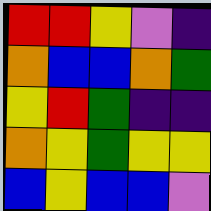[["red", "red", "yellow", "violet", "indigo"], ["orange", "blue", "blue", "orange", "green"], ["yellow", "red", "green", "indigo", "indigo"], ["orange", "yellow", "green", "yellow", "yellow"], ["blue", "yellow", "blue", "blue", "violet"]]